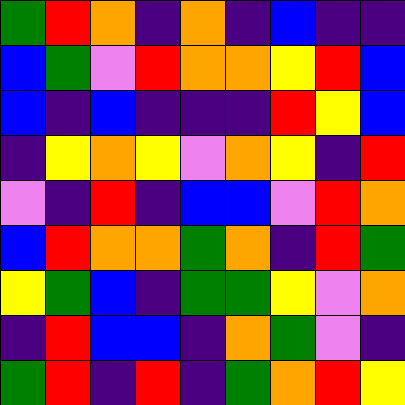[["green", "red", "orange", "indigo", "orange", "indigo", "blue", "indigo", "indigo"], ["blue", "green", "violet", "red", "orange", "orange", "yellow", "red", "blue"], ["blue", "indigo", "blue", "indigo", "indigo", "indigo", "red", "yellow", "blue"], ["indigo", "yellow", "orange", "yellow", "violet", "orange", "yellow", "indigo", "red"], ["violet", "indigo", "red", "indigo", "blue", "blue", "violet", "red", "orange"], ["blue", "red", "orange", "orange", "green", "orange", "indigo", "red", "green"], ["yellow", "green", "blue", "indigo", "green", "green", "yellow", "violet", "orange"], ["indigo", "red", "blue", "blue", "indigo", "orange", "green", "violet", "indigo"], ["green", "red", "indigo", "red", "indigo", "green", "orange", "red", "yellow"]]